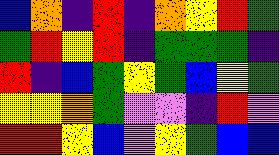[["blue", "orange", "indigo", "red", "indigo", "orange", "yellow", "red", "green"], ["green", "red", "yellow", "red", "indigo", "green", "green", "green", "indigo"], ["red", "indigo", "blue", "green", "yellow", "green", "blue", "yellow", "green"], ["yellow", "yellow", "orange", "green", "violet", "violet", "indigo", "red", "violet"], ["red", "red", "yellow", "blue", "violet", "yellow", "green", "blue", "blue"]]